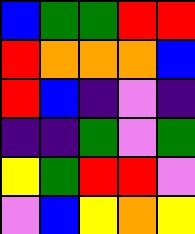[["blue", "green", "green", "red", "red"], ["red", "orange", "orange", "orange", "blue"], ["red", "blue", "indigo", "violet", "indigo"], ["indigo", "indigo", "green", "violet", "green"], ["yellow", "green", "red", "red", "violet"], ["violet", "blue", "yellow", "orange", "yellow"]]